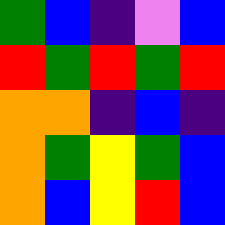[["green", "blue", "indigo", "violet", "blue"], ["red", "green", "red", "green", "red"], ["orange", "orange", "indigo", "blue", "indigo"], ["orange", "green", "yellow", "green", "blue"], ["orange", "blue", "yellow", "red", "blue"]]